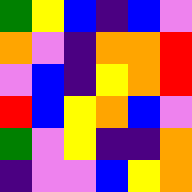[["green", "yellow", "blue", "indigo", "blue", "violet"], ["orange", "violet", "indigo", "orange", "orange", "red"], ["violet", "blue", "indigo", "yellow", "orange", "red"], ["red", "blue", "yellow", "orange", "blue", "violet"], ["green", "violet", "yellow", "indigo", "indigo", "orange"], ["indigo", "violet", "violet", "blue", "yellow", "orange"]]